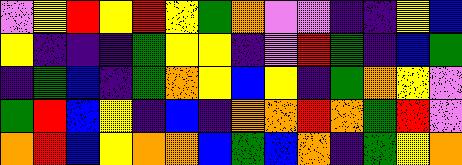[["violet", "yellow", "red", "yellow", "red", "yellow", "green", "orange", "violet", "violet", "indigo", "indigo", "yellow", "blue"], ["yellow", "indigo", "indigo", "indigo", "green", "yellow", "yellow", "indigo", "violet", "red", "green", "indigo", "blue", "green"], ["indigo", "green", "blue", "indigo", "green", "orange", "yellow", "blue", "yellow", "indigo", "green", "orange", "yellow", "violet"], ["green", "red", "blue", "yellow", "indigo", "blue", "indigo", "orange", "orange", "red", "orange", "green", "red", "violet"], ["orange", "red", "blue", "yellow", "orange", "orange", "blue", "green", "blue", "orange", "indigo", "green", "yellow", "orange"]]